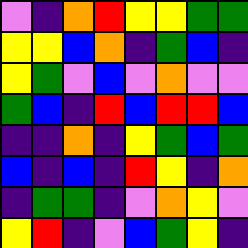[["violet", "indigo", "orange", "red", "yellow", "yellow", "green", "green"], ["yellow", "yellow", "blue", "orange", "indigo", "green", "blue", "indigo"], ["yellow", "green", "violet", "blue", "violet", "orange", "violet", "violet"], ["green", "blue", "indigo", "red", "blue", "red", "red", "blue"], ["indigo", "indigo", "orange", "indigo", "yellow", "green", "blue", "green"], ["blue", "indigo", "blue", "indigo", "red", "yellow", "indigo", "orange"], ["indigo", "green", "green", "indigo", "violet", "orange", "yellow", "violet"], ["yellow", "red", "indigo", "violet", "blue", "green", "yellow", "indigo"]]